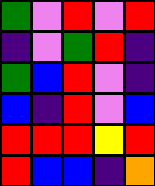[["green", "violet", "red", "violet", "red"], ["indigo", "violet", "green", "red", "indigo"], ["green", "blue", "red", "violet", "indigo"], ["blue", "indigo", "red", "violet", "blue"], ["red", "red", "red", "yellow", "red"], ["red", "blue", "blue", "indigo", "orange"]]